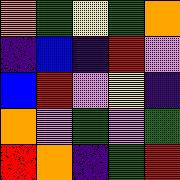[["orange", "green", "yellow", "green", "orange"], ["indigo", "blue", "indigo", "red", "violet"], ["blue", "red", "violet", "yellow", "indigo"], ["orange", "violet", "green", "violet", "green"], ["red", "orange", "indigo", "green", "red"]]